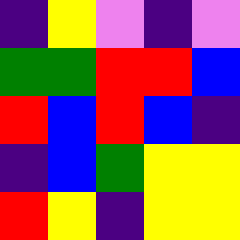[["indigo", "yellow", "violet", "indigo", "violet"], ["green", "green", "red", "red", "blue"], ["red", "blue", "red", "blue", "indigo"], ["indigo", "blue", "green", "yellow", "yellow"], ["red", "yellow", "indigo", "yellow", "yellow"]]